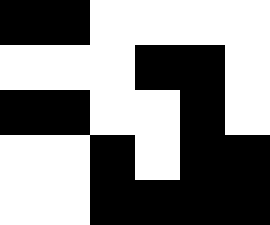[["black", "black", "white", "white", "white", "white"], ["white", "white", "white", "black", "black", "white"], ["black", "black", "white", "white", "black", "white"], ["white", "white", "black", "white", "black", "black"], ["white", "white", "black", "black", "black", "black"]]